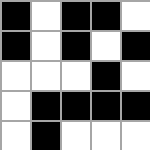[["black", "white", "black", "black", "white"], ["black", "white", "black", "white", "black"], ["white", "white", "white", "black", "white"], ["white", "black", "black", "black", "black"], ["white", "black", "white", "white", "white"]]